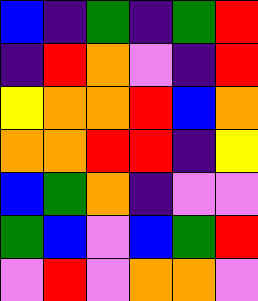[["blue", "indigo", "green", "indigo", "green", "red"], ["indigo", "red", "orange", "violet", "indigo", "red"], ["yellow", "orange", "orange", "red", "blue", "orange"], ["orange", "orange", "red", "red", "indigo", "yellow"], ["blue", "green", "orange", "indigo", "violet", "violet"], ["green", "blue", "violet", "blue", "green", "red"], ["violet", "red", "violet", "orange", "orange", "violet"]]